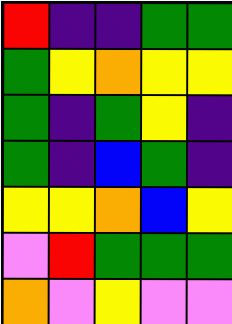[["red", "indigo", "indigo", "green", "green"], ["green", "yellow", "orange", "yellow", "yellow"], ["green", "indigo", "green", "yellow", "indigo"], ["green", "indigo", "blue", "green", "indigo"], ["yellow", "yellow", "orange", "blue", "yellow"], ["violet", "red", "green", "green", "green"], ["orange", "violet", "yellow", "violet", "violet"]]